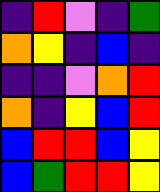[["indigo", "red", "violet", "indigo", "green"], ["orange", "yellow", "indigo", "blue", "indigo"], ["indigo", "indigo", "violet", "orange", "red"], ["orange", "indigo", "yellow", "blue", "red"], ["blue", "red", "red", "blue", "yellow"], ["blue", "green", "red", "red", "yellow"]]